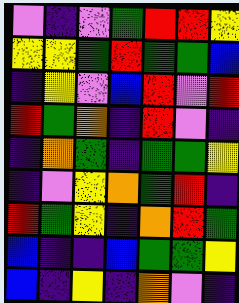[["violet", "indigo", "violet", "green", "red", "red", "yellow"], ["yellow", "yellow", "green", "red", "green", "green", "blue"], ["indigo", "yellow", "violet", "blue", "red", "violet", "red"], ["red", "green", "orange", "indigo", "red", "violet", "indigo"], ["indigo", "orange", "green", "indigo", "green", "green", "yellow"], ["indigo", "violet", "yellow", "orange", "green", "red", "indigo"], ["red", "green", "yellow", "indigo", "orange", "red", "green"], ["blue", "indigo", "indigo", "blue", "green", "green", "yellow"], ["blue", "indigo", "yellow", "indigo", "orange", "violet", "indigo"]]